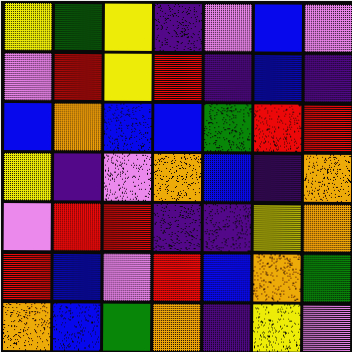[["yellow", "green", "yellow", "indigo", "violet", "blue", "violet"], ["violet", "red", "yellow", "red", "indigo", "blue", "indigo"], ["blue", "orange", "blue", "blue", "green", "red", "red"], ["yellow", "indigo", "violet", "orange", "blue", "indigo", "orange"], ["violet", "red", "red", "indigo", "indigo", "yellow", "orange"], ["red", "blue", "violet", "red", "blue", "orange", "green"], ["orange", "blue", "green", "orange", "indigo", "yellow", "violet"]]